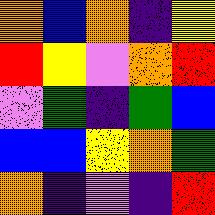[["orange", "blue", "orange", "indigo", "yellow"], ["red", "yellow", "violet", "orange", "red"], ["violet", "green", "indigo", "green", "blue"], ["blue", "blue", "yellow", "orange", "green"], ["orange", "indigo", "violet", "indigo", "red"]]